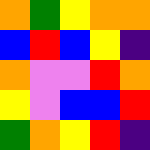[["orange", "green", "yellow", "orange", "orange"], ["blue", "red", "blue", "yellow", "indigo"], ["orange", "violet", "violet", "red", "orange"], ["yellow", "violet", "blue", "blue", "red"], ["green", "orange", "yellow", "red", "indigo"]]